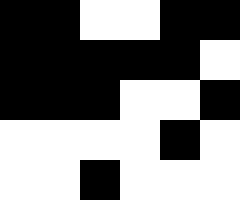[["black", "black", "white", "white", "black", "black"], ["black", "black", "black", "black", "black", "white"], ["black", "black", "black", "white", "white", "black"], ["white", "white", "white", "white", "black", "white"], ["white", "white", "black", "white", "white", "white"]]